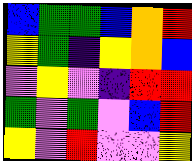[["blue", "green", "green", "blue", "orange", "red"], ["yellow", "green", "indigo", "yellow", "orange", "blue"], ["violet", "yellow", "violet", "indigo", "red", "red"], ["green", "violet", "green", "violet", "blue", "red"], ["yellow", "violet", "red", "violet", "violet", "yellow"]]